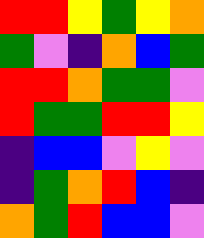[["red", "red", "yellow", "green", "yellow", "orange"], ["green", "violet", "indigo", "orange", "blue", "green"], ["red", "red", "orange", "green", "green", "violet"], ["red", "green", "green", "red", "red", "yellow"], ["indigo", "blue", "blue", "violet", "yellow", "violet"], ["indigo", "green", "orange", "red", "blue", "indigo"], ["orange", "green", "red", "blue", "blue", "violet"]]